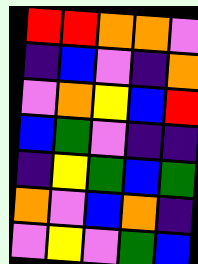[["red", "red", "orange", "orange", "violet"], ["indigo", "blue", "violet", "indigo", "orange"], ["violet", "orange", "yellow", "blue", "red"], ["blue", "green", "violet", "indigo", "indigo"], ["indigo", "yellow", "green", "blue", "green"], ["orange", "violet", "blue", "orange", "indigo"], ["violet", "yellow", "violet", "green", "blue"]]